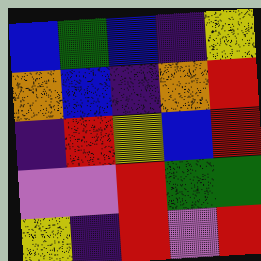[["blue", "green", "blue", "indigo", "yellow"], ["orange", "blue", "indigo", "orange", "red"], ["indigo", "red", "yellow", "blue", "red"], ["violet", "violet", "red", "green", "green"], ["yellow", "indigo", "red", "violet", "red"]]